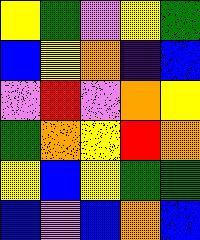[["yellow", "green", "violet", "yellow", "green"], ["blue", "yellow", "orange", "indigo", "blue"], ["violet", "red", "violet", "orange", "yellow"], ["green", "orange", "yellow", "red", "orange"], ["yellow", "blue", "yellow", "green", "green"], ["blue", "violet", "blue", "orange", "blue"]]